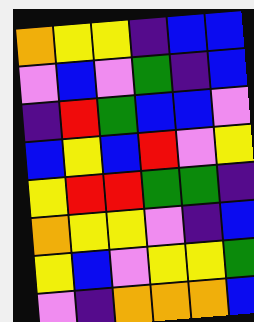[["orange", "yellow", "yellow", "indigo", "blue", "blue"], ["violet", "blue", "violet", "green", "indigo", "blue"], ["indigo", "red", "green", "blue", "blue", "violet"], ["blue", "yellow", "blue", "red", "violet", "yellow"], ["yellow", "red", "red", "green", "green", "indigo"], ["orange", "yellow", "yellow", "violet", "indigo", "blue"], ["yellow", "blue", "violet", "yellow", "yellow", "green"], ["violet", "indigo", "orange", "orange", "orange", "blue"]]